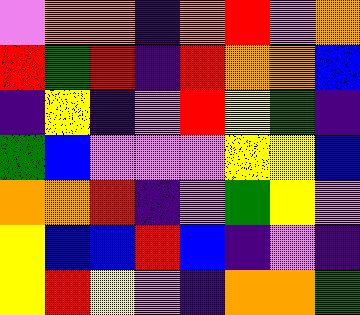[["violet", "orange", "orange", "indigo", "orange", "red", "violet", "orange"], ["red", "green", "red", "indigo", "red", "orange", "orange", "blue"], ["indigo", "yellow", "indigo", "violet", "red", "yellow", "green", "indigo"], ["green", "blue", "violet", "violet", "violet", "yellow", "yellow", "blue"], ["orange", "orange", "red", "indigo", "violet", "green", "yellow", "violet"], ["yellow", "blue", "blue", "red", "blue", "indigo", "violet", "indigo"], ["yellow", "red", "yellow", "violet", "indigo", "orange", "orange", "green"]]